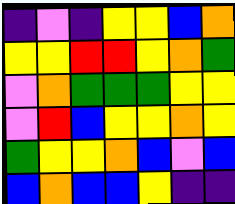[["indigo", "violet", "indigo", "yellow", "yellow", "blue", "orange"], ["yellow", "yellow", "red", "red", "yellow", "orange", "green"], ["violet", "orange", "green", "green", "green", "yellow", "yellow"], ["violet", "red", "blue", "yellow", "yellow", "orange", "yellow"], ["green", "yellow", "yellow", "orange", "blue", "violet", "blue"], ["blue", "orange", "blue", "blue", "yellow", "indigo", "indigo"]]